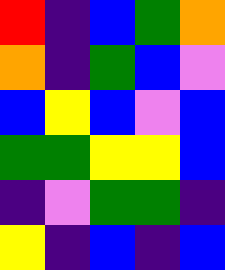[["red", "indigo", "blue", "green", "orange"], ["orange", "indigo", "green", "blue", "violet"], ["blue", "yellow", "blue", "violet", "blue"], ["green", "green", "yellow", "yellow", "blue"], ["indigo", "violet", "green", "green", "indigo"], ["yellow", "indigo", "blue", "indigo", "blue"]]